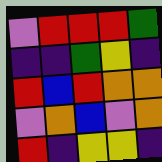[["violet", "red", "red", "red", "green"], ["indigo", "indigo", "green", "yellow", "indigo"], ["red", "blue", "red", "orange", "orange"], ["violet", "orange", "blue", "violet", "orange"], ["red", "indigo", "yellow", "yellow", "indigo"]]